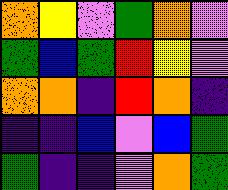[["orange", "yellow", "violet", "green", "orange", "violet"], ["green", "blue", "green", "red", "yellow", "violet"], ["orange", "orange", "indigo", "red", "orange", "indigo"], ["indigo", "indigo", "blue", "violet", "blue", "green"], ["green", "indigo", "indigo", "violet", "orange", "green"]]